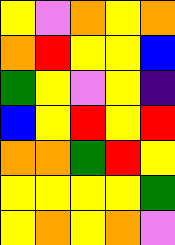[["yellow", "violet", "orange", "yellow", "orange"], ["orange", "red", "yellow", "yellow", "blue"], ["green", "yellow", "violet", "yellow", "indigo"], ["blue", "yellow", "red", "yellow", "red"], ["orange", "orange", "green", "red", "yellow"], ["yellow", "yellow", "yellow", "yellow", "green"], ["yellow", "orange", "yellow", "orange", "violet"]]